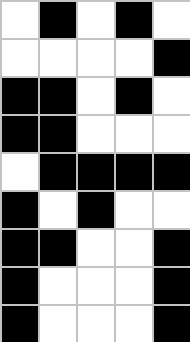[["white", "black", "white", "black", "white"], ["white", "white", "white", "white", "black"], ["black", "black", "white", "black", "white"], ["black", "black", "white", "white", "white"], ["white", "black", "black", "black", "black"], ["black", "white", "black", "white", "white"], ["black", "black", "white", "white", "black"], ["black", "white", "white", "white", "black"], ["black", "white", "white", "white", "black"]]